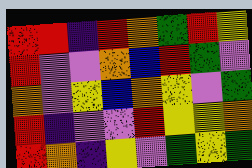[["red", "red", "indigo", "red", "orange", "green", "red", "yellow"], ["red", "violet", "violet", "orange", "blue", "red", "green", "violet"], ["orange", "violet", "yellow", "blue", "orange", "yellow", "violet", "green"], ["red", "indigo", "violet", "violet", "red", "yellow", "yellow", "orange"], ["red", "orange", "indigo", "yellow", "violet", "green", "yellow", "green"]]